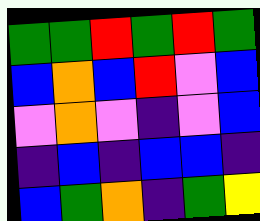[["green", "green", "red", "green", "red", "green"], ["blue", "orange", "blue", "red", "violet", "blue"], ["violet", "orange", "violet", "indigo", "violet", "blue"], ["indigo", "blue", "indigo", "blue", "blue", "indigo"], ["blue", "green", "orange", "indigo", "green", "yellow"]]